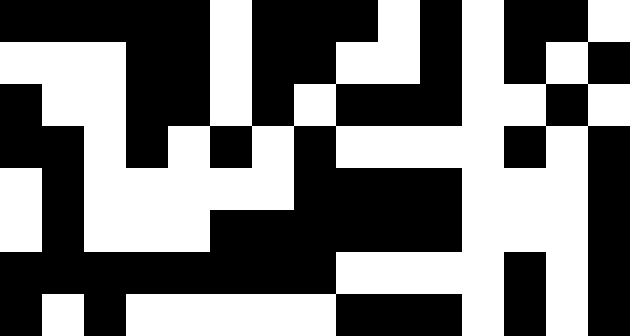[["black", "black", "black", "black", "black", "white", "black", "black", "black", "white", "black", "white", "black", "black", "white"], ["white", "white", "white", "black", "black", "white", "black", "black", "white", "white", "black", "white", "black", "white", "black"], ["black", "white", "white", "black", "black", "white", "black", "white", "black", "black", "black", "white", "white", "black", "white"], ["black", "black", "white", "black", "white", "black", "white", "black", "white", "white", "white", "white", "black", "white", "black"], ["white", "black", "white", "white", "white", "white", "white", "black", "black", "black", "black", "white", "white", "white", "black"], ["white", "black", "white", "white", "white", "black", "black", "black", "black", "black", "black", "white", "white", "white", "black"], ["black", "black", "black", "black", "black", "black", "black", "black", "white", "white", "white", "white", "black", "white", "black"], ["black", "white", "black", "white", "white", "white", "white", "white", "black", "black", "black", "white", "black", "white", "black"]]